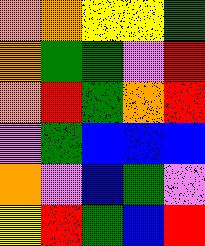[["orange", "orange", "yellow", "yellow", "green"], ["orange", "green", "green", "violet", "red"], ["orange", "red", "green", "orange", "red"], ["violet", "green", "blue", "blue", "blue"], ["orange", "violet", "blue", "green", "violet"], ["yellow", "red", "green", "blue", "red"]]